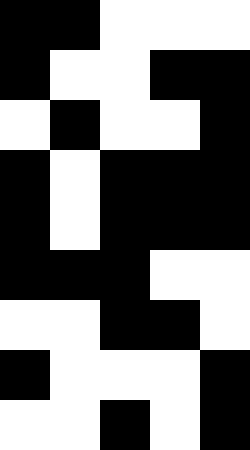[["black", "black", "white", "white", "white"], ["black", "white", "white", "black", "black"], ["white", "black", "white", "white", "black"], ["black", "white", "black", "black", "black"], ["black", "white", "black", "black", "black"], ["black", "black", "black", "white", "white"], ["white", "white", "black", "black", "white"], ["black", "white", "white", "white", "black"], ["white", "white", "black", "white", "black"]]